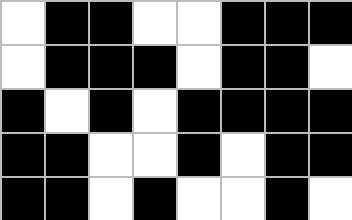[["white", "black", "black", "white", "white", "black", "black", "black"], ["white", "black", "black", "black", "white", "black", "black", "white"], ["black", "white", "black", "white", "black", "black", "black", "black"], ["black", "black", "white", "white", "black", "white", "black", "black"], ["black", "black", "white", "black", "white", "white", "black", "white"]]